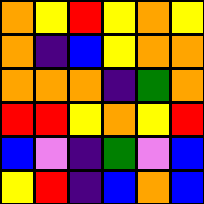[["orange", "yellow", "red", "yellow", "orange", "yellow"], ["orange", "indigo", "blue", "yellow", "orange", "orange"], ["orange", "orange", "orange", "indigo", "green", "orange"], ["red", "red", "yellow", "orange", "yellow", "red"], ["blue", "violet", "indigo", "green", "violet", "blue"], ["yellow", "red", "indigo", "blue", "orange", "blue"]]